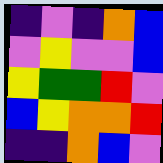[["indigo", "violet", "indigo", "orange", "blue"], ["violet", "yellow", "violet", "violet", "blue"], ["yellow", "green", "green", "red", "violet"], ["blue", "yellow", "orange", "orange", "red"], ["indigo", "indigo", "orange", "blue", "violet"]]